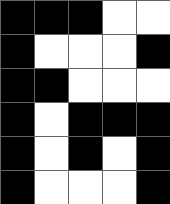[["black", "black", "black", "white", "white"], ["black", "white", "white", "white", "black"], ["black", "black", "white", "white", "white"], ["black", "white", "black", "black", "black"], ["black", "white", "black", "white", "black"], ["black", "white", "white", "white", "black"]]